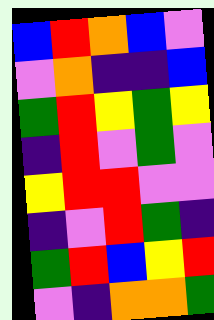[["blue", "red", "orange", "blue", "violet"], ["violet", "orange", "indigo", "indigo", "blue"], ["green", "red", "yellow", "green", "yellow"], ["indigo", "red", "violet", "green", "violet"], ["yellow", "red", "red", "violet", "violet"], ["indigo", "violet", "red", "green", "indigo"], ["green", "red", "blue", "yellow", "red"], ["violet", "indigo", "orange", "orange", "green"]]